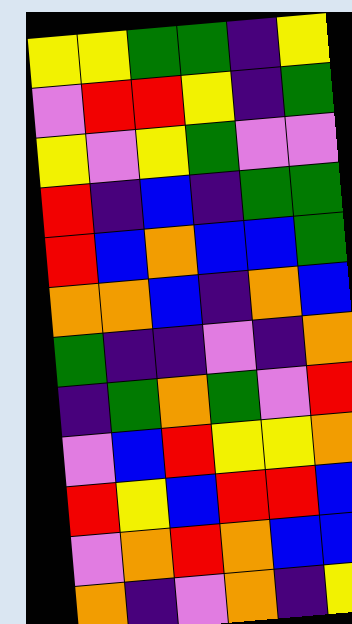[["yellow", "yellow", "green", "green", "indigo", "yellow"], ["violet", "red", "red", "yellow", "indigo", "green"], ["yellow", "violet", "yellow", "green", "violet", "violet"], ["red", "indigo", "blue", "indigo", "green", "green"], ["red", "blue", "orange", "blue", "blue", "green"], ["orange", "orange", "blue", "indigo", "orange", "blue"], ["green", "indigo", "indigo", "violet", "indigo", "orange"], ["indigo", "green", "orange", "green", "violet", "red"], ["violet", "blue", "red", "yellow", "yellow", "orange"], ["red", "yellow", "blue", "red", "red", "blue"], ["violet", "orange", "red", "orange", "blue", "blue"], ["orange", "indigo", "violet", "orange", "indigo", "yellow"]]